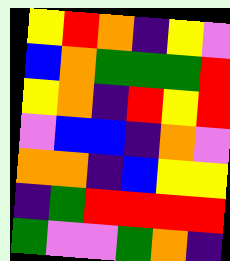[["yellow", "red", "orange", "indigo", "yellow", "violet"], ["blue", "orange", "green", "green", "green", "red"], ["yellow", "orange", "indigo", "red", "yellow", "red"], ["violet", "blue", "blue", "indigo", "orange", "violet"], ["orange", "orange", "indigo", "blue", "yellow", "yellow"], ["indigo", "green", "red", "red", "red", "red"], ["green", "violet", "violet", "green", "orange", "indigo"]]